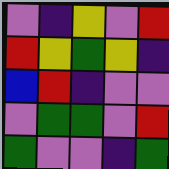[["violet", "indigo", "yellow", "violet", "red"], ["red", "yellow", "green", "yellow", "indigo"], ["blue", "red", "indigo", "violet", "violet"], ["violet", "green", "green", "violet", "red"], ["green", "violet", "violet", "indigo", "green"]]